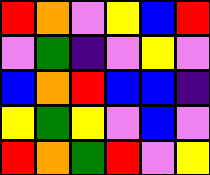[["red", "orange", "violet", "yellow", "blue", "red"], ["violet", "green", "indigo", "violet", "yellow", "violet"], ["blue", "orange", "red", "blue", "blue", "indigo"], ["yellow", "green", "yellow", "violet", "blue", "violet"], ["red", "orange", "green", "red", "violet", "yellow"]]